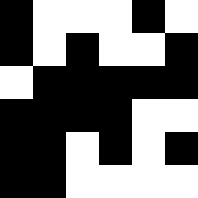[["black", "white", "white", "white", "black", "white"], ["black", "white", "black", "white", "white", "black"], ["white", "black", "black", "black", "black", "black"], ["black", "black", "black", "black", "white", "white"], ["black", "black", "white", "black", "white", "black"], ["black", "black", "white", "white", "white", "white"]]